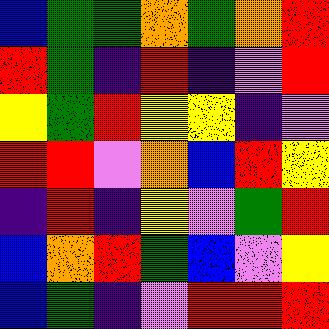[["blue", "green", "green", "orange", "green", "orange", "red"], ["red", "green", "indigo", "red", "indigo", "violet", "red"], ["yellow", "green", "red", "yellow", "yellow", "indigo", "violet"], ["red", "red", "violet", "orange", "blue", "red", "yellow"], ["indigo", "red", "indigo", "yellow", "violet", "green", "red"], ["blue", "orange", "red", "green", "blue", "violet", "yellow"], ["blue", "green", "indigo", "violet", "red", "red", "red"]]